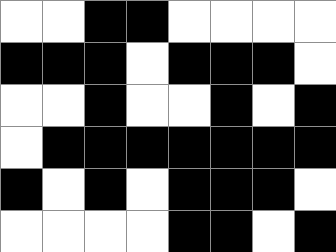[["white", "white", "black", "black", "white", "white", "white", "white"], ["black", "black", "black", "white", "black", "black", "black", "white"], ["white", "white", "black", "white", "white", "black", "white", "black"], ["white", "black", "black", "black", "black", "black", "black", "black"], ["black", "white", "black", "white", "black", "black", "black", "white"], ["white", "white", "white", "white", "black", "black", "white", "black"]]